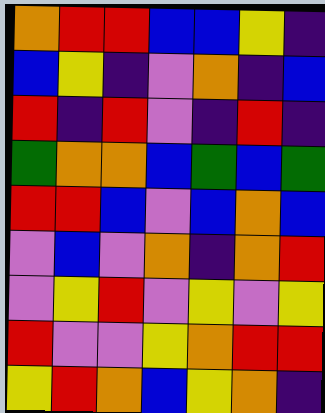[["orange", "red", "red", "blue", "blue", "yellow", "indigo"], ["blue", "yellow", "indigo", "violet", "orange", "indigo", "blue"], ["red", "indigo", "red", "violet", "indigo", "red", "indigo"], ["green", "orange", "orange", "blue", "green", "blue", "green"], ["red", "red", "blue", "violet", "blue", "orange", "blue"], ["violet", "blue", "violet", "orange", "indigo", "orange", "red"], ["violet", "yellow", "red", "violet", "yellow", "violet", "yellow"], ["red", "violet", "violet", "yellow", "orange", "red", "red"], ["yellow", "red", "orange", "blue", "yellow", "orange", "indigo"]]